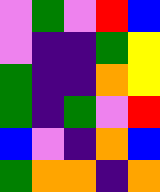[["violet", "green", "violet", "red", "blue"], ["violet", "indigo", "indigo", "green", "yellow"], ["green", "indigo", "indigo", "orange", "yellow"], ["green", "indigo", "green", "violet", "red"], ["blue", "violet", "indigo", "orange", "blue"], ["green", "orange", "orange", "indigo", "orange"]]